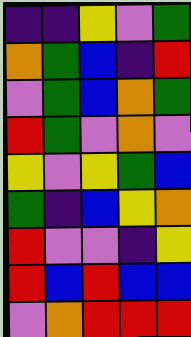[["indigo", "indigo", "yellow", "violet", "green"], ["orange", "green", "blue", "indigo", "red"], ["violet", "green", "blue", "orange", "green"], ["red", "green", "violet", "orange", "violet"], ["yellow", "violet", "yellow", "green", "blue"], ["green", "indigo", "blue", "yellow", "orange"], ["red", "violet", "violet", "indigo", "yellow"], ["red", "blue", "red", "blue", "blue"], ["violet", "orange", "red", "red", "red"]]